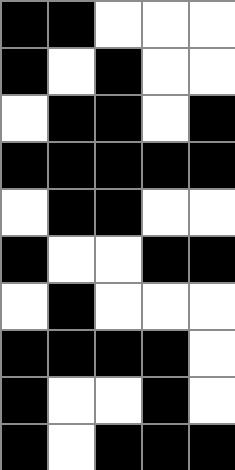[["black", "black", "white", "white", "white"], ["black", "white", "black", "white", "white"], ["white", "black", "black", "white", "black"], ["black", "black", "black", "black", "black"], ["white", "black", "black", "white", "white"], ["black", "white", "white", "black", "black"], ["white", "black", "white", "white", "white"], ["black", "black", "black", "black", "white"], ["black", "white", "white", "black", "white"], ["black", "white", "black", "black", "black"]]